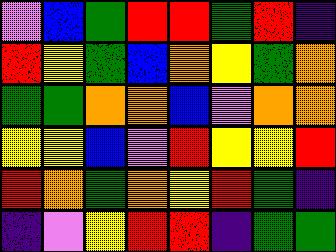[["violet", "blue", "green", "red", "red", "green", "red", "indigo"], ["red", "yellow", "green", "blue", "orange", "yellow", "green", "orange"], ["green", "green", "orange", "orange", "blue", "violet", "orange", "orange"], ["yellow", "yellow", "blue", "violet", "red", "yellow", "yellow", "red"], ["red", "orange", "green", "orange", "yellow", "red", "green", "indigo"], ["indigo", "violet", "yellow", "red", "red", "indigo", "green", "green"]]